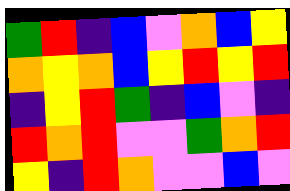[["green", "red", "indigo", "blue", "violet", "orange", "blue", "yellow"], ["orange", "yellow", "orange", "blue", "yellow", "red", "yellow", "red"], ["indigo", "yellow", "red", "green", "indigo", "blue", "violet", "indigo"], ["red", "orange", "red", "violet", "violet", "green", "orange", "red"], ["yellow", "indigo", "red", "orange", "violet", "violet", "blue", "violet"]]